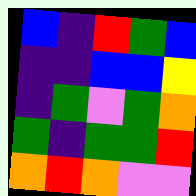[["blue", "indigo", "red", "green", "blue"], ["indigo", "indigo", "blue", "blue", "yellow"], ["indigo", "green", "violet", "green", "orange"], ["green", "indigo", "green", "green", "red"], ["orange", "red", "orange", "violet", "violet"]]